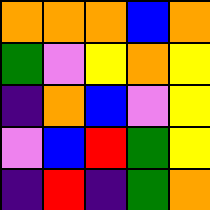[["orange", "orange", "orange", "blue", "orange"], ["green", "violet", "yellow", "orange", "yellow"], ["indigo", "orange", "blue", "violet", "yellow"], ["violet", "blue", "red", "green", "yellow"], ["indigo", "red", "indigo", "green", "orange"]]